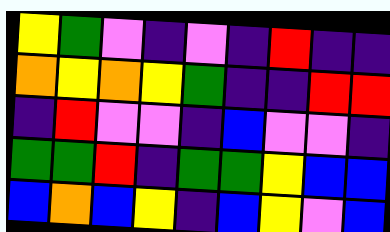[["yellow", "green", "violet", "indigo", "violet", "indigo", "red", "indigo", "indigo"], ["orange", "yellow", "orange", "yellow", "green", "indigo", "indigo", "red", "red"], ["indigo", "red", "violet", "violet", "indigo", "blue", "violet", "violet", "indigo"], ["green", "green", "red", "indigo", "green", "green", "yellow", "blue", "blue"], ["blue", "orange", "blue", "yellow", "indigo", "blue", "yellow", "violet", "blue"]]